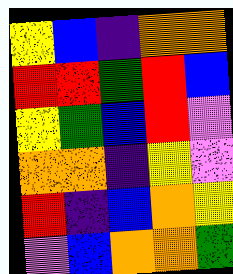[["yellow", "blue", "indigo", "orange", "orange"], ["red", "red", "green", "red", "blue"], ["yellow", "green", "blue", "red", "violet"], ["orange", "orange", "indigo", "yellow", "violet"], ["red", "indigo", "blue", "orange", "yellow"], ["violet", "blue", "orange", "orange", "green"]]